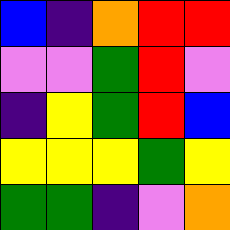[["blue", "indigo", "orange", "red", "red"], ["violet", "violet", "green", "red", "violet"], ["indigo", "yellow", "green", "red", "blue"], ["yellow", "yellow", "yellow", "green", "yellow"], ["green", "green", "indigo", "violet", "orange"]]